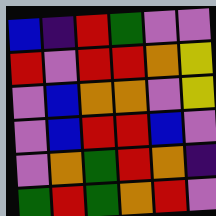[["blue", "indigo", "red", "green", "violet", "violet"], ["red", "violet", "red", "red", "orange", "yellow"], ["violet", "blue", "orange", "orange", "violet", "yellow"], ["violet", "blue", "red", "red", "blue", "violet"], ["violet", "orange", "green", "red", "orange", "indigo"], ["green", "red", "green", "orange", "red", "violet"]]